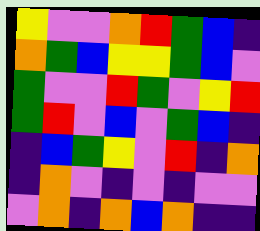[["yellow", "violet", "violet", "orange", "red", "green", "blue", "indigo"], ["orange", "green", "blue", "yellow", "yellow", "green", "blue", "violet"], ["green", "violet", "violet", "red", "green", "violet", "yellow", "red"], ["green", "red", "violet", "blue", "violet", "green", "blue", "indigo"], ["indigo", "blue", "green", "yellow", "violet", "red", "indigo", "orange"], ["indigo", "orange", "violet", "indigo", "violet", "indigo", "violet", "violet"], ["violet", "orange", "indigo", "orange", "blue", "orange", "indigo", "indigo"]]